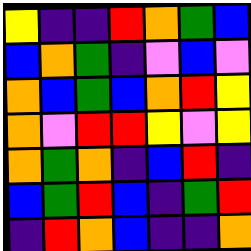[["yellow", "indigo", "indigo", "red", "orange", "green", "blue"], ["blue", "orange", "green", "indigo", "violet", "blue", "violet"], ["orange", "blue", "green", "blue", "orange", "red", "yellow"], ["orange", "violet", "red", "red", "yellow", "violet", "yellow"], ["orange", "green", "orange", "indigo", "blue", "red", "indigo"], ["blue", "green", "red", "blue", "indigo", "green", "red"], ["indigo", "red", "orange", "blue", "indigo", "indigo", "orange"]]